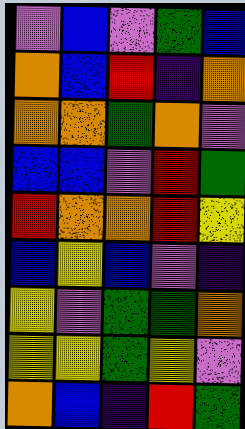[["violet", "blue", "violet", "green", "blue"], ["orange", "blue", "red", "indigo", "orange"], ["orange", "orange", "green", "orange", "violet"], ["blue", "blue", "violet", "red", "green"], ["red", "orange", "orange", "red", "yellow"], ["blue", "yellow", "blue", "violet", "indigo"], ["yellow", "violet", "green", "green", "orange"], ["yellow", "yellow", "green", "yellow", "violet"], ["orange", "blue", "indigo", "red", "green"]]